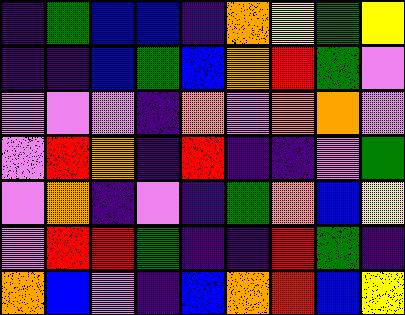[["indigo", "green", "blue", "blue", "indigo", "orange", "yellow", "green", "yellow"], ["indigo", "indigo", "blue", "green", "blue", "orange", "red", "green", "violet"], ["violet", "violet", "violet", "indigo", "orange", "violet", "orange", "orange", "violet"], ["violet", "red", "orange", "indigo", "red", "indigo", "indigo", "violet", "green"], ["violet", "orange", "indigo", "violet", "indigo", "green", "orange", "blue", "yellow"], ["violet", "red", "red", "green", "indigo", "indigo", "red", "green", "indigo"], ["orange", "blue", "violet", "indigo", "blue", "orange", "red", "blue", "yellow"]]